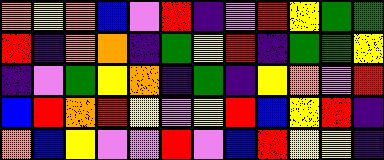[["orange", "yellow", "orange", "blue", "violet", "red", "indigo", "violet", "red", "yellow", "green", "green"], ["red", "indigo", "orange", "orange", "indigo", "green", "yellow", "red", "indigo", "green", "green", "yellow"], ["indigo", "violet", "green", "yellow", "orange", "indigo", "green", "indigo", "yellow", "orange", "violet", "red"], ["blue", "red", "orange", "red", "yellow", "violet", "yellow", "red", "blue", "yellow", "red", "indigo"], ["orange", "blue", "yellow", "violet", "violet", "red", "violet", "blue", "red", "yellow", "yellow", "indigo"]]